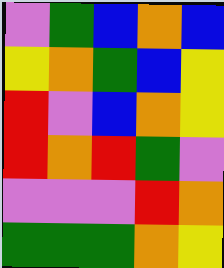[["violet", "green", "blue", "orange", "blue"], ["yellow", "orange", "green", "blue", "yellow"], ["red", "violet", "blue", "orange", "yellow"], ["red", "orange", "red", "green", "violet"], ["violet", "violet", "violet", "red", "orange"], ["green", "green", "green", "orange", "yellow"]]